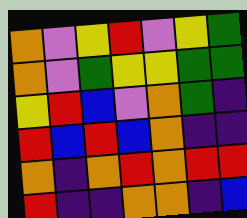[["orange", "violet", "yellow", "red", "violet", "yellow", "green"], ["orange", "violet", "green", "yellow", "yellow", "green", "green"], ["yellow", "red", "blue", "violet", "orange", "green", "indigo"], ["red", "blue", "red", "blue", "orange", "indigo", "indigo"], ["orange", "indigo", "orange", "red", "orange", "red", "red"], ["red", "indigo", "indigo", "orange", "orange", "indigo", "blue"]]